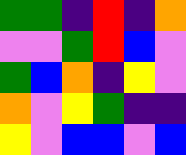[["green", "green", "indigo", "red", "indigo", "orange"], ["violet", "violet", "green", "red", "blue", "violet"], ["green", "blue", "orange", "indigo", "yellow", "violet"], ["orange", "violet", "yellow", "green", "indigo", "indigo"], ["yellow", "violet", "blue", "blue", "violet", "blue"]]